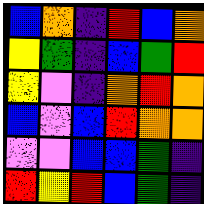[["blue", "orange", "indigo", "red", "blue", "orange"], ["yellow", "green", "indigo", "blue", "green", "red"], ["yellow", "violet", "indigo", "orange", "red", "orange"], ["blue", "violet", "blue", "red", "orange", "orange"], ["violet", "violet", "blue", "blue", "green", "indigo"], ["red", "yellow", "red", "blue", "green", "indigo"]]